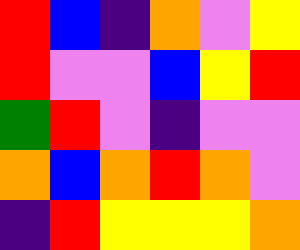[["red", "blue", "indigo", "orange", "violet", "yellow"], ["red", "violet", "violet", "blue", "yellow", "red"], ["green", "red", "violet", "indigo", "violet", "violet"], ["orange", "blue", "orange", "red", "orange", "violet"], ["indigo", "red", "yellow", "yellow", "yellow", "orange"]]